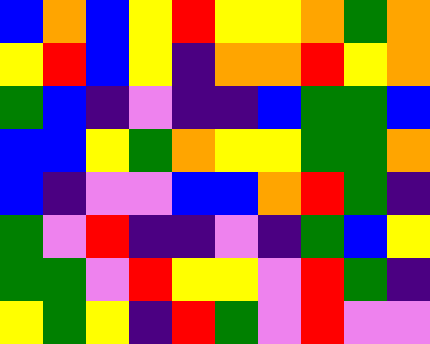[["blue", "orange", "blue", "yellow", "red", "yellow", "yellow", "orange", "green", "orange"], ["yellow", "red", "blue", "yellow", "indigo", "orange", "orange", "red", "yellow", "orange"], ["green", "blue", "indigo", "violet", "indigo", "indigo", "blue", "green", "green", "blue"], ["blue", "blue", "yellow", "green", "orange", "yellow", "yellow", "green", "green", "orange"], ["blue", "indigo", "violet", "violet", "blue", "blue", "orange", "red", "green", "indigo"], ["green", "violet", "red", "indigo", "indigo", "violet", "indigo", "green", "blue", "yellow"], ["green", "green", "violet", "red", "yellow", "yellow", "violet", "red", "green", "indigo"], ["yellow", "green", "yellow", "indigo", "red", "green", "violet", "red", "violet", "violet"]]